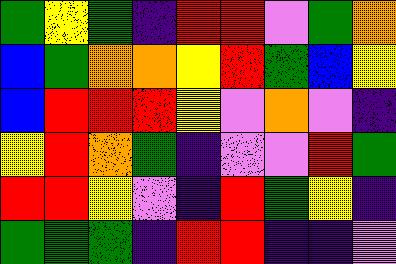[["green", "yellow", "green", "indigo", "red", "red", "violet", "green", "orange"], ["blue", "green", "orange", "orange", "yellow", "red", "green", "blue", "yellow"], ["blue", "red", "red", "red", "yellow", "violet", "orange", "violet", "indigo"], ["yellow", "red", "orange", "green", "indigo", "violet", "violet", "red", "green"], ["red", "red", "yellow", "violet", "indigo", "red", "green", "yellow", "indigo"], ["green", "green", "green", "indigo", "red", "red", "indigo", "indigo", "violet"]]